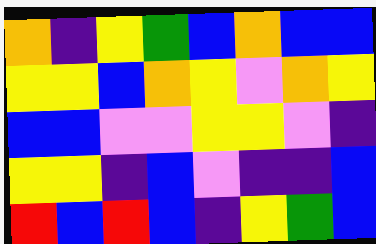[["orange", "indigo", "yellow", "green", "blue", "orange", "blue", "blue"], ["yellow", "yellow", "blue", "orange", "yellow", "violet", "orange", "yellow"], ["blue", "blue", "violet", "violet", "yellow", "yellow", "violet", "indigo"], ["yellow", "yellow", "indigo", "blue", "violet", "indigo", "indigo", "blue"], ["red", "blue", "red", "blue", "indigo", "yellow", "green", "blue"]]